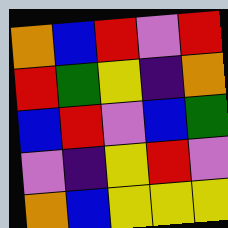[["orange", "blue", "red", "violet", "red"], ["red", "green", "yellow", "indigo", "orange"], ["blue", "red", "violet", "blue", "green"], ["violet", "indigo", "yellow", "red", "violet"], ["orange", "blue", "yellow", "yellow", "yellow"]]